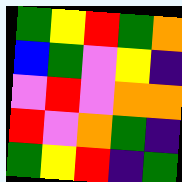[["green", "yellow", "red", "green", "orange"], ["blue", "green", "violet", "yellow", "indigo"], ["violet", "red", "violet", "orange", "orange"], ["red", "violet", "orange", "green", "indigo"], ["green", "yellow", "red", "indigo", "green"]]